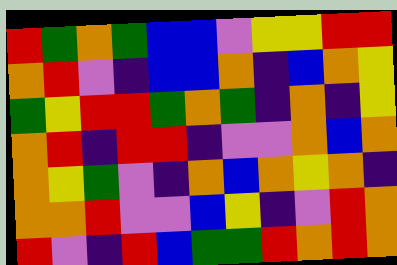[["red", "green", "orange", "green", "blue", "blue", "violet", "yellow", "yellow", "red", "red"], ["orange", "red", "violet", "indigo", "blue", "blue", "orange", "indigo", "blue", "orange", "yellow"], ["green", "yellow", "red", "red", "green", "orange", "green", "indigo", "orange", "indigo", "yellow"], ["orange", "red", "indigo", "red", "red", "indigo", "violet", "violet", "orange", "blue", "orange"], ["orange", "yellow", "green", "violet", "indigo", "orange", "blue", "orange", "yellow", "orange", "indigo"], ["orange", "orange", "red", "violet", "violet", "blue", "yellow", "indigo", "violet", "red", "orange"], ["red", "violet", "indigo", "red", "blue", "green", "green", "red", "orange", "red", "orange"]]